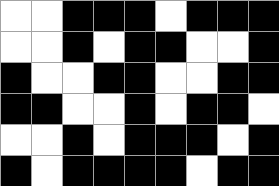[["white", "white", "black", "black", "black", "white", "black", "black", "black"], ["white", "white", "black", "white", "black", "black", "white", "white", "black"], ["black", "white", "white", "black", "black", "white", "white", "black", "black"], ["black", "black", "white", "white", "black", "white", "black", "black", "white"], ["white", "white", "black", "white", "black", "black", "black", "white", "black"], ["black", "white", "black", "black", "black", "black", "white", "black", "black"]]